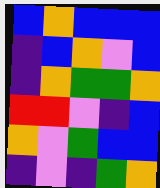[["blue", "orange", "blue", "blue", "blue"], ["indigo", "blue", "orange", "violet", "blue"], ["indigo", "orange", "green", "green", "orange"], ["red", "red", "violet", "indigo", "blue"], ["orange", "violet", "green", "blue", "blue"], ["indigo", "violet", "indigo", "green", "orange"]]